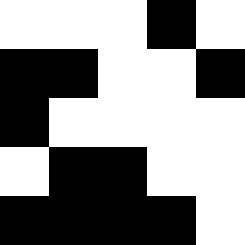[["white", "white", "white", "black", "white"], ["black", "black", "white", "white", "black"], ["black", "white", "white", "white", "white"], ["white", "black", "black", "white", "white"], ["black", "black", "black", "black", "white"]]